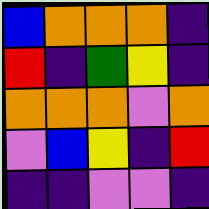[["blue", "orange", "orange", "orange", "indigo"], ["red", "indigo", "green", "yellow", "indigo"], ["orange", "orange", "orange", "violet", "orange"], ["violet", "blue", "yellow", "indigo", "red"], ["indigo", "indigo", "violet", "violet", "indigo"]]